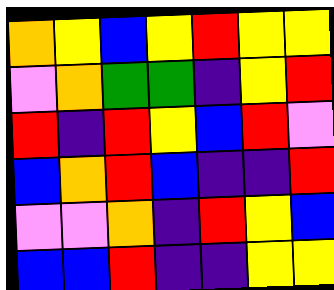[["orange", "yellow", "blue", "yellow", "red", "yellow", "yellow"], ["violet", "orange", "green", "green", "indigo", "yellow", "red"], ["red", "indigo", "red", "yellow", "blue", "red", "violet"], ["blue", "orange", "red", "blue", "indigo", "indigo", "red"], ["violet", "violet", "orange", "indigo", "red", "yellow", "blue"], ["blue", "blue", "red", "indigo", "indigo", "yellow", "yellow"]]